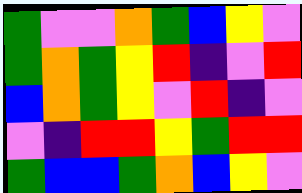[["green", "violet", "violet", "orange", "green", "blue", "yellow", "violet"], ["green", "orange", "green", "yellow", "red", "indigo", "violet", "red"], ["blue", "orange", "green", "yellow", "violet", "red", "indigo", "violet"], ["violet", "indigo", "red", "red", "yellow", "green", "red", "red"], ["green", "blue", "blue", "green", "orange", "blue", "yellow", "violet"]]